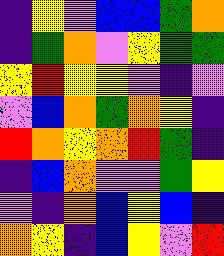[["indigo", "yellow", "violet", "blue", "blue", "green", "orange"], ["indigo", "green", "orange", "violet", "yellow", "green", "green"], ["yellow", "red", "yellow", "yellow", "violet", "indigo", "violet"], ["violet", "blue", "orange", "green", "orange", "yellow", "indigo"], ["red", "orange", "yellow", "orange", "red", "green", "indigo"], ["indigo", "blue", "orange", "violet", "violet", "green", "yellow"], ["violet", "indigo", "orange", "blue", "yellow", "blue", "indigo"], ["orange", "yellow", "indigo", "blue", "yellow", "violet", "red"]]